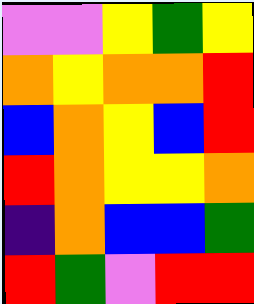[["violet", "violet", "yellow", "green", "yellow"], ["orange", "yellow", "orange", "orange", "red"], ["blue", "orange", "yellow", "blue", "red"], ["red", "orange", "yellow", "yellow", "orange"], ["indigo", "orange", "blue", "blue", "green"], ["red", "green", "violet", "red", "red"]]